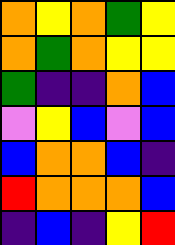[["orange", "yellow", "orange", "green", "yellow"], ["orange", "green", "orange", "yellow", "yellow"], ["green", "indigo", "indigo", "orange", "blue"], ["violet", "yellow", "blue", "violet", "blue"], ["blue", "orange", "orange", "blue", "indigo"], ["red", "orange", "orange", "orange", "blue"], ["indigo", "blue", "indigo", "yellow", "red"]]